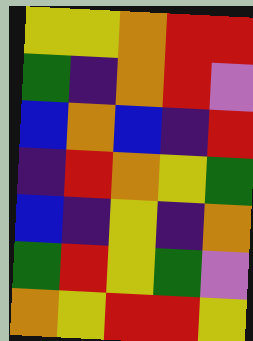[["yellow", "yellow", "orange", "red", "red"], ["green", "indigo", "orange", "red", "violet"], ["blue", "orange", "blue", "indigo", "red"], ["indigo", "red", "orange", "yellow", "green"], ["blue", "indigo", "yellow", "indigo", "orange"], ["green", "red", "yellow", "green", "violet"], ["orange", "yellow", "red", "red", "yellow"]]